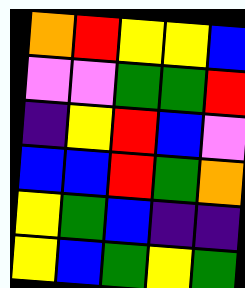[["orange", "red", "yellow", "yellow", "blue"], ["violet", "violet", "green", "green", "red"], ["indigo", "yellow", "red", "blue", "violet"], ["blue", "blue", "red", "green", "orange"], ["yellow", "green", "blue", "indigo", "indigo"], ["yellow", "blue", "green", "yellow", "green"]]